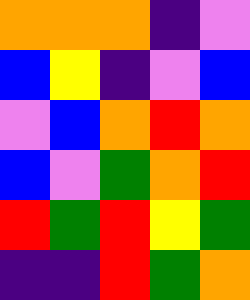[["orange", "orange", "orange", "indigo", "violet"], ["blue", "yellow", "indigo", "violet", "blue"], ["violet", "blue", "orange", "red", "orange"], ["blue", "violet", "green", "orange", "red"], ["red", "green", "red", "yellow", "green"], ["indigo", "indigo", "red", "green", "orange"]]